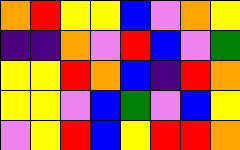[["orange", "red", "yellow", "yellow", "blue", "violet", "orange", "yellow"], ["indigo", "indigo", "orange", "violet", "red", "blue", "violet", "green"], ["yellow", "yellow", "red", "orange", "blue", "indigo", "red", "orange"], ["yellow", "yellow", "violet", "blue", "green", "violet", "blue", "yellow"], ["violet", "yellow", "red", "blue", "yellow", "red", "red", "orange"]]